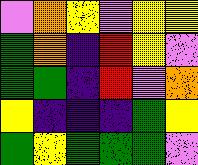[["violet", "orange", "yellow", "violet", "yellow", "yellow"], ["green", "orange", "indigo", "red", "yellow", "violet"], ["green", "green", "indigo", "red", "violet", "orange"], ["yellow", "indigo", "indigo", "indigo", "green", "yellow"], ["green", "yellow", "green", "green", "green", "violet"]]